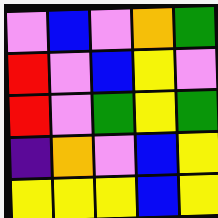[["violet", "blue", "violet", "orange", "green"], ["red", "violet", "blue", "yellow", "violet"], ["red", "violet", "green", "yellow", "green"], ["indigo", "orange", "violet", "blue", "yellow"], ["yellow", "yellow", "yellow", "blue", "yellow"]]